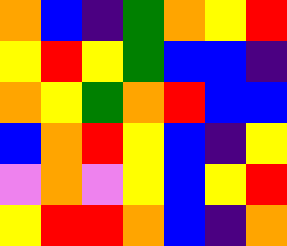[["orange", "blue", "indigo", "green", "orange", "yellow", "red"], ["yellow", "red", "yellow", "green", "blue", "blue", "indigo"], ["orange", "yellow", "green", "orange", "red", "blue", "blue"], ["blue", "orange", "red", "yellow", "blue", "indigo", "yellow"], ["violet", "orange", "violet", "yellow", "blue", "yellow", "red"], ["yellow", "red", "red", "orange", "blue", "indigo", "orange"]]